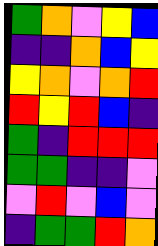[["green", "orange", "violet", "yellow", "blue"], ["indigo", "indigo", "orange", "blue", "yellow"], ["yellow", "orange", "violet", "orange", "red"], ["red", "yellow", "red", "blue", "indigo"], ["green", "indigo", "red", "red", "red"], ["green", "green", "indigo", "indigo", "violet"], ["violet", "red", "violet", "blue", "violet"], ["indigo", "green", "green", "red", "orange"]]